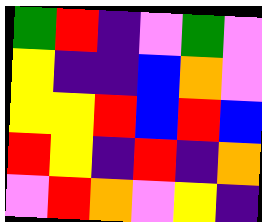[["green", "red", "indigo", "violet", "green", "violet"], ["yellow", "indigo", "indigo", "blue", "orange", "violet"], ["yellow", "yellow", "red", "blue", "red", "blue"], ["red", "yellow", "indigo", "red", "indigo", "orange"], ["violet", "red", "orange", "violet", "yellow", "indigo"]]